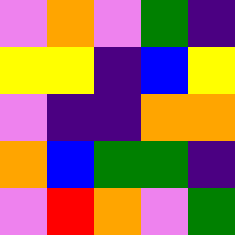[["violet", "orange", "violet", "green", "indigo"], ["yellow", "yellow", "indigo", "blue", "yellow"], ["violet", "indigo", "indigo", "orange", "orange"], ["orange", "blue", "green", "green", "indigo"], ["violet", "red", "orange", "violet", "green"]]